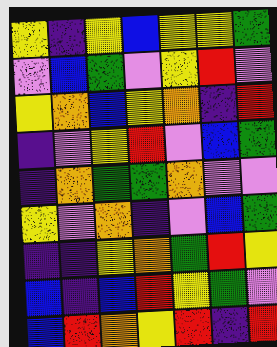[["yellow", "indigo", "yellow", "blue", "yellow", "yellow", "green"], ["violet", "blue", "green", "violet", "yellow", "red", "violet"], ["yellow", "orange", "blue", "yellow", "orange", "indigo", "red"], ["indigo", "violet", "yellow", "red", "violet", "blue", "green"], ["indigo", "orange", "green", "green", "orange", "violet", "violet"], ["yellow", "violet", "orange", "indigo", "violet", "blue", "green"], ["indigo", "indigo", "yellow", "orange", "green", "red", "yellow"], ["blue", "indigo", "blue", "red", "yellow", "green", "violet"], ["blue", "red", "orange", "yellow", "red", "indigo", "red"]]